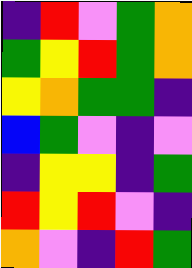[["indigo", "red", "violet", "green", "orange"], ["green", "yellow", "red", "green", "orange"], ["yellow", "orange", "green", "green", "indigo"], ["blue", "green", "violet", "indigo", "violet"], ["indigo", "yellow", "yellow", "indigo", "green"], ["red", "yellow", "red", "violet", "indigo"], ["orange", "violet", "indigo", "red", "green"]]